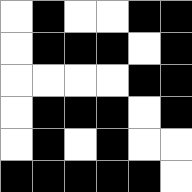[["white", "black", "white", "white", "black", "black"], ["white", "black", "black", "black", "white", "black"], ["white", "white", "white", "white", "black", "black"], ["white", "black", "black", "black", "white", "black"], ["white", "black", "white", "black", "white", "white"], ["black", "black", "black", "black", "black", "white"]]